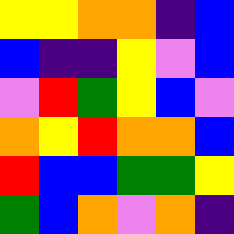[["yellow", "yellow", "orange", "orange", "indigo", "blue"], ["blue", "indigo", "indigo", "yellow", "violet", "blue"], ["violet", "red", "green", "yellow", "blue", "violet"], ["orange", "yellow", "red", "orange", "orange", "blue"], ["red", "blue", "blue", "green", "green", "yellow"], ["green", "blue", "orange", "violet", "orange", "indigo"]]